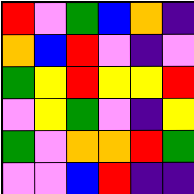[["red", "violet", "green", "blue", "orange", "indigo"], ["orange", "blue", "red", "violet", "indigo", "violet"], ["green", "yellow", "red", "yellow", "yellow", "red"], ["violet", "yellow", "green", "violet", "indigo", "yellow"], ["green", "violet", "orange", "orange", "red", "green"], ["violet", "violet", "blue", "red", "indigo", "indigo"]]